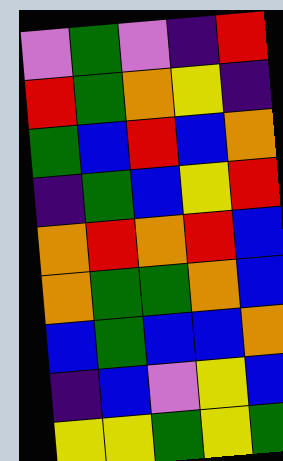[["violet", "green", "violet", "indigo", "red"], ["red", "green", "orange", "yellow", "indigo"], ["green", "blue", "red", "blue", "orange"], ["indigo", "green", "blue", "yellow", "red"], ["orange", "red", "orange", "red", "blue"], ["orange", "green", "green", "orange", "blue"], ["blue", "green", "blue", "blue", "orange"], ["indigo", "blue", "violet", "yellow", "blue"], ["yellow", "yellow", "green", "yellow", "green"]]